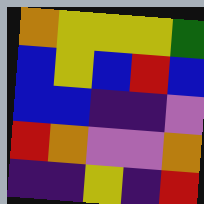[["orange", "yellow", "yellow", "yellow", "green"], ["blue", "yellow", "blue", "red", "blue"], ["blue", "blue", "indigo", "indigo", "violet"], ["red", "orange", "violet", "violet", "orange"], ["indigo", "indigo", "yellow", "indigo", "red"]]